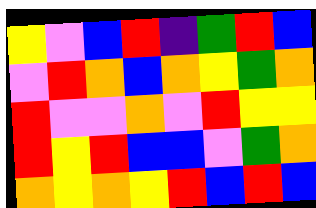[["yellow", "violet", "blue", "red", "indigo", "green", "red", "blue"], ["violet", "red", "orange", "blue", "orange", "yellow", "green", "orange"], ["red", "violet", "violet", "orange", "violet", "red", "yellow", "yellow"], ["red", "yellow", "red", "blue", "blue", "violet", "green", "orange"], ["orange", "yellow", "orange", "yellow", "red", "blue", "red", "blue"]]